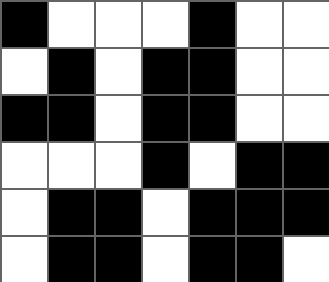[["black", "white", "white", "white", "black", "white", "white"], ["white", "black", "white", "black", "black", "white", "white"], ["black", "black", "white", "black", "black", "white", "white"], ["white", "white", "white", "black", "white", "black", "black"], ["white", "black", "black", "white", "black", "black", "black"], ["white", "black", "black", "white", "black", "black", "white"]]